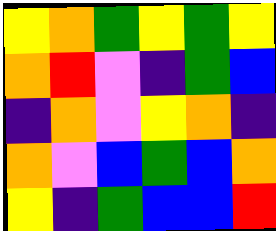[["yellow", "orange", "green", "yellow", "green", "yellow"], ["orange", "red", "violet", "indigo", "green", "blue"], ["indigo", "orange", "violet", "yellow", "orange", "indigo"], ["orange", "violet", "blue", "green", "blue", "orange"], ["yellow", "indigo", "green", "blue", "blue", "red"]]